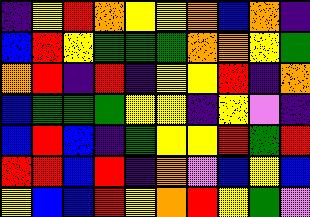[["indigo", "yellow", "red", "orange", "yellow", "yellow", "orange", "blue", "orange", "indigo"], ["blue", "red", "yellow", "green", "green", "green", "orange", "orange", "yellow", "green"], ["orange", "red", "indigo", "red", "indigo", "yellow", "yellow", "red", "indigo", "orange"], ["blue", "green", "green", "green", "yellow", "yellow", "indigo", "yellow", "violet", "indigo"], ["blue", "red", "blue", "indigo", "green", "yellow", "yellow", "red", "green", "red"], ["red", "red", "blue", "red", "indigo", "orange", "violet", "blue", "yellow", "blue"], ["yellow", "blue", "blue", "red", "yellow", "orange", "red", "yellow", "green", "violet"]]